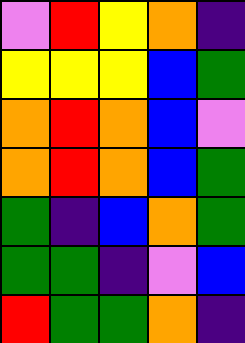[["violet", "red", "yellow", "orange", "indigo"], ["yellow", "yellow", "yellow", "blue", "green"], ["orange", "red", "orange", "blue", "violet"], ["orange", "red", "orange", "blue", "green"], ["green", "indigo", "blue", "orange", "green"], ["green", "green", "indigo", "violet", "blue"], ["red", "green", "green", "orange", "indigo"]]